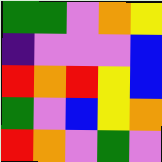[["green", "green", "violet", "orange", "yellow"], ["indigo", "violet", "violet", "violet", "blue"], ["red", "orange", "red", "yellow", "blue"], ["green", "violet", "blue", "yellow", "orange"], ["red", "orange", "violet", "green", "violet"]]